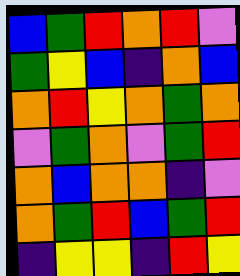[["blue", "green", "red", "orange", "red", "violet"], ["green", "yellow", "blue", "indigo", "orange", "blue"], ["orange", "red", "yellow", "orange", "green", "orange"], ["violet", "green", "orange", "violet", "green", "red"], ["orange", "blue", "orange", "orange", "indigo", "violet"], ["orange", "green", "red", "blue", "green", "red"], ["indigo", "yellow", "yellow", "indigo", "red", "yellow"]]